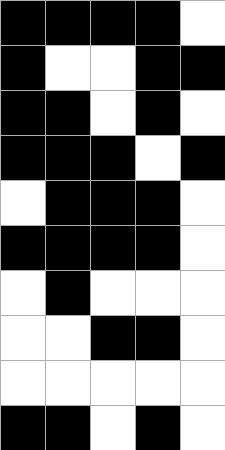[["black", "black", "black", "black", "white"], ["black", "white", "white", "black", "black"], ["black", "black", "white", "black", "white"], ["black", "black", "black", "white", "black"], ["white", "black", "black", "black", "white"], ["black", "black", "black", "black", "white"], ["white", "black", "white", "white", "white"], ["white", "white", "black", "black", "white"], ["white", "white", "white", "white", "white"], ["black", "black", "white", "black", "white"]]